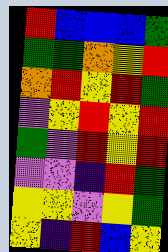[["red", "blue", "blue", "blue", "green"], ["green", "green", "orange", "yellow", "red"], ["orange", "red", "yellow", "red", "green"], ["violet", "yellow", "red", "yellow", "red"], ["green", "violet", "red", "yellow", "red"], ["violet", "violet", "indigo", "red", "green"], ["yellow", "yellow", "violet", "yellow", "green"], ["yellow", "indigo", "red", "blue", "yellow"]]